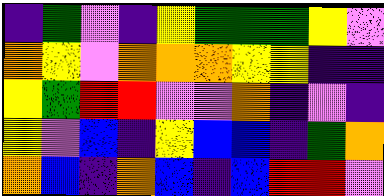[["indigo", "green", "violet", "indigo", "yellow", "green", "green", "green", "yellow", "violet"], ["orange", "yellow", "violet", "orange", "orange", "orange", "yellow", "yellow", "indigo", "indigo"], ["yellow", "green", "red", "red", "violet", "violet", "orange", "indigo", "violet", "indigo"], ["yellow", "violet", "blue", "indigo", "yellow", "blue", "blue", "indigo", "green", "orange"], ["orange", "blue", "indigo", "orange", "blue", "indigo", "blue", "red", "red", "violet"]]